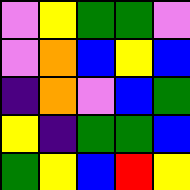[["violet", "yellow", "green", "green", "violet"], ["violet", "orange", "blue", "yellow", "blue"], ["indigo", "orange", "violet", "blue", "green"], ["yellow", "indigo", "green", "green", "blue"], ["green", "yellow", "blue", "red", "yellow"]]